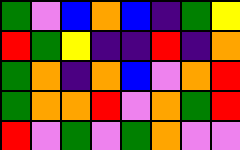[["green", "violet", "blue", "orange", "blue", "indigo", "green", "yellow"], ["red", "green", "yellow", "indigo", "indigo", "red", "indigo", "orange"], ["green", "orange", "indigo", "orange", "blue", "violet", "orange", "red"], ["green", "orange", "orange", "red", "violet", "orange", "green", "red"], ["red", "violet", "green", "violet", "green", "orange", "violet", "violet"]]